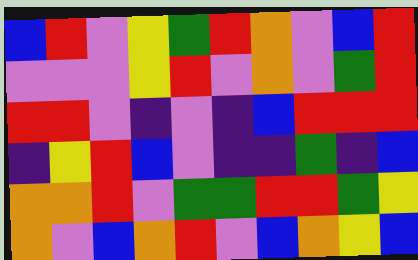[["blue", "red", "violet", "yellow", "green", "red", "orange", "violet", "blue", "red"], ["violet", "violet", "violet", "yellow", "red", "violet", "orange", "violet", "green", "red"], ["red", "red", "violet", "indigo", "violet", "indigo", "blue", "red", "red", "red"], ["indigo", "yellow", "red", "blue", "violet", "indigo", "indigo", "green", "indigo", "blue"], ["orange", "orange", "red", "violet", "green", "green", "red", "red", "green", "yellow"], ["orange", "violet", "blue", "orange", "red", "violet", "blue", "orange", "yellow", "blue"]]